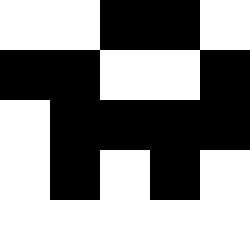[["white", "white", "black", "black", "white"], ["black", "black", "white", "white", "black"], ["white", "black", "black", "black", "black"], ["white", "black", "white", "black", "white"], ["white", "white", "white", "white", "white"]]